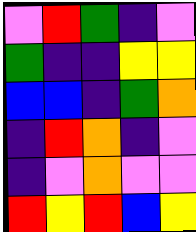[["violet", "red", "green", "indigo", "violet"], ["green", "indigo", "indigo", "yellow", "yellow"], ["blue", "blue", "indigo", "green", "orange"], ["indigo", "red", "orange", "indigo", "violet"], ["indigo", "violet", "orange", "violet", "violet"], ["red", "yellow", "red", "blue", "yellow"]]